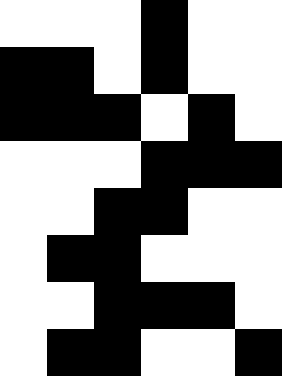[["white", "white", "white", "black", "white", "white"], ["black", "black", "white", "black", "white", "white"], ["black", "black", "black", "white", "black", "white"], ["white", "white", "white", "black", "black", "black"], ["white", "white", "black", "black", "white", "white"], ["white", "black", "black", "white", "white", "white"], ["white", "white", "black", "black", "black", "white"], ["white", "black", "black", "white", "white", "black"]]